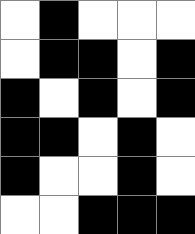[["white", "black", "white", "white", "white"], ["white", "black", "black", "white", "black"], ["black", "white", "black", "white", "black"], ["black", "black", "white", "black", "white"], ["black", "white", "white", "black", "white"], ["white", "white", "black", "black", "black"]]